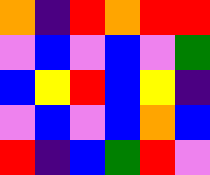[["orange", "indigo", "red", "orange", "red", "red"], ["violet", "blue", "violet", "blue", "violet", "green"], ["blue", "yellow", "red", "blue", "yellow", "indigo"], ["violet", "blue", "violet", "blue", "orange", "blue"], ["red", "indigo", "blue", "green", "red", "violet"]]